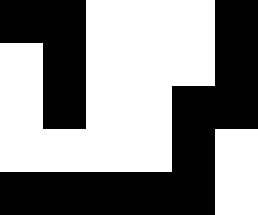[["black", "black", "white", "white", "white", "black"], ["white", "black", "white", "white", "white", "black"], ["white", "black", "white", "white", "black", "black"], ["white", "white", "white", "white", "black", "white"], ["black", "black", "black", "black", "black", "white"]]